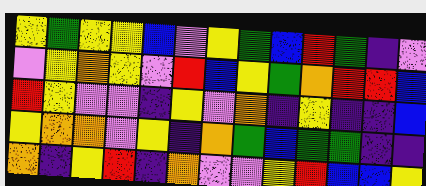[["yellow", "green", "yellow", "yellow", "blue", "violet", "yellow", "green", "blue", "red", "green", "indigo", "violet"], ["violet", "yellow", "orange", "yellow", "violet", "red", "blue", "yellow", "green", "orange", "red", "red", "blue"], ["red", "yellow", "violet", "violet", "indigo", "yellow", "violet", "orange", "indigo", "yellow", "indigo", "indigo", "blue"], ["yellow", "orange", "orange", "violet", "yellow", "indigo", "orange", "green", "blue", "green", "green", "indigo", "indigo"], ["orange", "indigo", "yellow", "red", "indigo", "orange", "violet", "violet", "yellow", "red", "blue", "blue", "yellow"]]